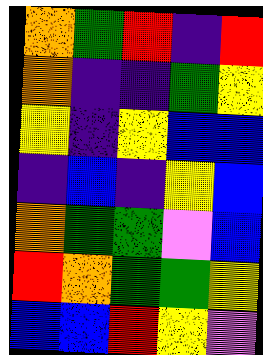[["orange", "green", "red", "indigo", "red"], ["orange", "indigo", "indigo", "green", "yellow"], ["yellow", "indigo", "yellow", "blue", "blue"], ["indigo", "blue", "indigo", "yellow", "blue"], ["orange", "green", "green", "violet", "blue"], ["red", "orange", "green", "green", "yellow"], ["blue", "blue", "red", "yellow", "violet"]]